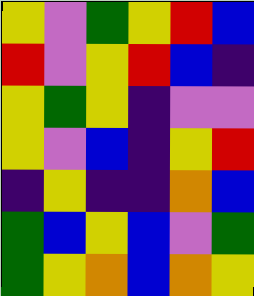[["yellow", "violet", "green", "yellow", "red", "blue"], ["red", "violet", "yellow", "red", "blue", "indigo"], ["yellow", "green", "yellow", "indigo", "violet", "violet"], ["yellow", "violet", "blue", "indigo", "yellow", "red"], ["indigo", "yellow", "indigo", "indigo", "orange", "blue"], ["green", "blue", "yellow", "blue", "violet", "green"], ["green", "yellow", "orange", "blue", "orange", "yellow"]]